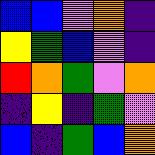[["blue", "blue", "violet", "orange", "indigo"], ["yellow", "green", "blue", "violet", "indigo"], ["red", "orange", "green", "violet", "orange"], ["indigo", "yellow", "indigo", "green", "violet"], ["blue", "indigo", "green", "blue", "orange"]]